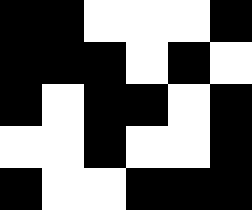[["black", "black", "white", "white", "white", "black"], ["black", "black", "black", "white", "black", "white"], ["black", "white", "black", "black", "white", "black"], ["white", "white", "black", "white", "white", "black"], ["black", "white", "white", "black", "black", "black"]]